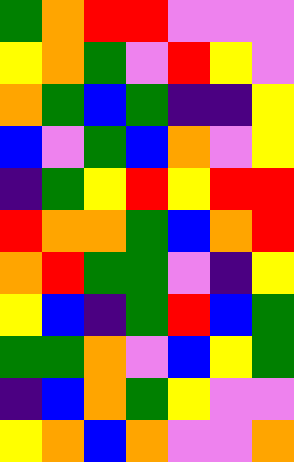[["green", "orange", "red", "red", "violet", "violet", "violet"], ["yellow", "orange", "green", "violet", "red", "yellow", "violet"], ["orange", "green", "blue", "green", "indigo", "indigo", "yellow"], ["blue", "violet", "green", "blue", "orange", "violet", "yellow"], ["indigo", "green", "yellow", "red", "yellow", "red", "red"], ["red", "orange", "orange", "green", "blue", "orange", "red"], ["orange", "red", "green", "green", "violet", "indigo", "yellow"], ["yellow", "blue", "indigo", "green", "red", "blue", "green"], ["green", "green", "orange", "violet", "blue", "yellow", "green"], ["indigo", "blue", "orange", "green", "yellow", "violet", "violet"], ["yellow", "orange", "blue", "orange", "violet", "violet", "orange"]]